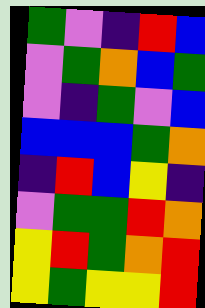[["green", "violet", "indigo", "red", "blue"], ["violet", "green", "orange", "blue", "green"], ["violet", "indigo", "green", "violet", "blue"], ["blue", "blue", "blue", "green", "orange"], ["indigo", "red", "blue", "yellow", "indigo"], ["violet", "green", "green", "red", "orange"], ["yellow", "red", "green", "orange", "red"], ["yellow", "green", "yellow", "yellow", "red"]]